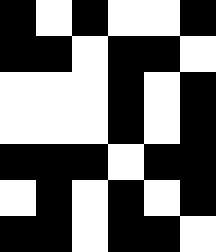[["black", "white", "black", "white", "white", "black"], ["black", "black", "white", "black", "black", "white"], ["white", "white", "white", "black", "white", "black"], ["white", "white", "white", "black", "white", "black"], ["black", "black", "black", "white", "black", "black"], ["white", "black", "white", "black", "white", "black"], ["black", "black", "white", "black", "black", "white"]]